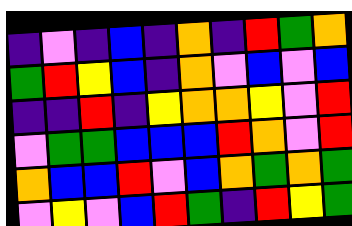[["indigo", "violet", "indigo", "blue", "indigo", "orange", "indigo", "red", "green", "orange"], ["green", "red", "yellow", "blue", "indigo", "orange", "violet", "blue", "violet", "blue"], ["indigo", "indigo", "red", "indigo", "yellow", "orange", "orange", "yellow", "violet", "red"], ["violet", "green", "green", "blue", "blue", "blue", "red", "orange", "violet", "red"], ["orange", "blue", "blue", "red", "violet", "blue", "orange", "green", "orange", "green"], ["violet", "yellow", "violet", "blue", "red", "green", "indigo", "red", "yellow", "green"]]